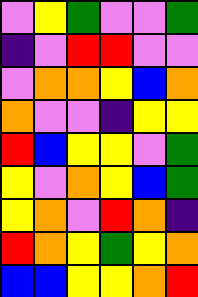[["violet", "yellow", "green", "violet", "violet", "green"], ["indigo", "violet", "red", "red", "violet", "violet"], ["violet", "orange", "orange", "yellow", "blue", "orange"], ["orange", "violet", "violet", "indigo", "yellow", "yellow"], ["red", "blue", "yellow", "yellow", "violet", "green"], ["yellow", "violet", "orange", "yellow", "blue", "green"], ["yellow", "orange", "violet", "red", "orange", "indigo"], ["red", "orange", "yellow", "green", "yellow", "orange"], ["blue", "blue", "yellow", "yellow", "orange", "red"]]